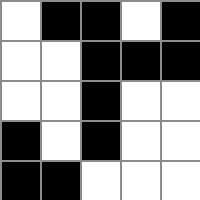[["white", "black", "black", "white", "black"], ["white", "white", "black", "black", "black"], ["white", "white", "black", "white", "white"], ["black", "white", "black", "white", "white"], ["black", "black", "white", "white", "white"]]